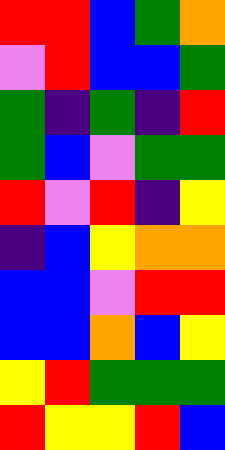[["red", "red", "blue", "green", "orange"], ["violet", "red", "blue", "blue", "green"], ["green", "indigo", "green", "indigo", "red"], ["green", "blue", "violet", "green", "green"], ["red", "violet", "red", "indigo", "yellow"], ["indigo", "blue", "yellow", "orange", "orange"], ["blue", "blue", "violet", "red", "red"], ["blue", "blue", "orange", "blue", "yellow"], ["yellow", "red", "green", "green", "green"], ["red", "yellow", "yellow", "red", "blue"]]